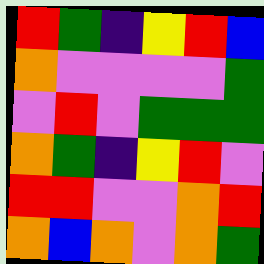[["red", "green", "indigo", "yellow", "red", "blue"], ["orange", "violet", "violet", "violet", "violet", "green"], ["violet", "red", "violet", "green", "green", "green"], ["orange", "green", "indigo", "yellow", "red", "violet"], ["red", "red", "violet", "violet", "orange", "red"], ["orange", "blue", "orange", "violet", "orange", "green"]]